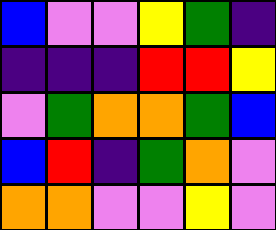[["blue", "violet", "violet", "yellow", "green", "indigo"], ["indigo", "indigo", "indigo", "red", "red", "yellow"], ["violet", "green", "orange", "orange", "green", "blue"], ["blue", "red", "indigo", "green", "orange", "violet"], ["orange", "orange", "violet", "violet", "yellow", "violet"]]